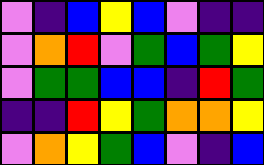[["violet", "indigo", "blue", "yellow", "blue", "violet", "indigo", "indigo"], ["violet", "orange", "red", "violet", "green", "blue", "green", "yellow"], ["violet", "green", "green", "blue", "blue", "indigo", "red", "green"], ["indigo", "indigo", "red", "yellow", "green", "orange", "orange", "yellow"], ["violet", "orange", "yellow", "green", "blue", "violet", "indigo", "blue"]]